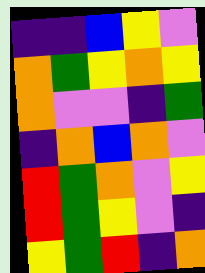[["indigo", "indigo", "blue", "yellow", "violet"], ["orange", "green", "yellow", "orange", "yellow"], ["orange", "violet", "violet", "indigo", "green"], ["indigo", "orange", "blue", "orange", "violet"], ["red", "green", "orange", "violet", "yellow"], ["red", "green", "yellow", "violet", "indigo"], ["yellow", "green", "red", "indigo", "orange"]]